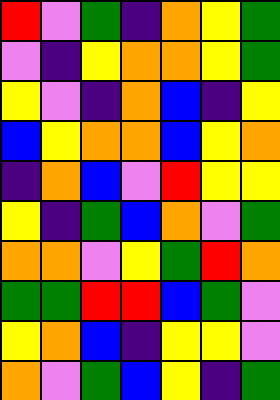[["red", "violet", "green", "indigo", "orange", "yellow", "green"], ["violet", "indigo", "yellow", "orange", "orange", "yellow", "green"], ["yellow", "violet", "indigo", "orange", "blue", "indigo", "yellow"], ["blue", "yellow", "orange", "orange", "blue", "yellow", "orange"], ["indigo", "orange", "blue", "violet", "red", "yellow", "yellow"], ["yellow", "indigo", "green", "blue", "orange", "violet", "green"], ["orange", "orange", "violet", "yellow", "green", "red", "orange"], ["green", "green", "red", "red", "blue", "green", "violet"], ["yellow", "orange", "blue", "indigo", "yellow", "yellow", "violet"], ["orange", "violet", "green", "blue", "yellow", "indigo", "green"]]